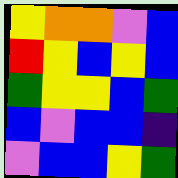[["yellow", "orange", "orange", "violet", "blue"], ["red", "yellow", "blue", "yellow", "blue"], ["green", "yellow", "yellow", "blue", "green"], ["blue", "violet", "blue", "blue", "indigo"], ["violet", "blue", "blue", "yellow", "green"]]